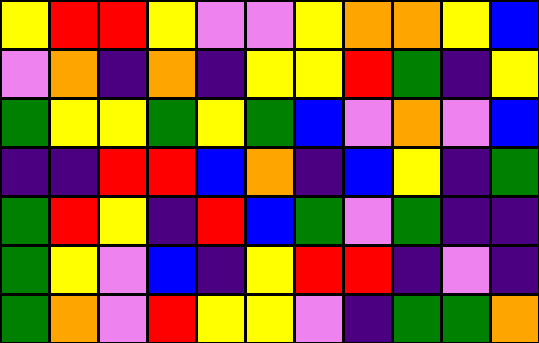[["yellow", "red", "red", "yellow", "violet", "violet", "yellow", "orange", "orange", "yellow", "blue"], ["violet", "orange", "indigo", "orange", "indigo", "yellow", "yellow", "red", "green", "indigo", "yellow"], ["green", "yellow", "yellow", "green", "yellow", "green", "blue", "violet", "orange", "violet", "blue"], ["indigo", "indigo", "red", "red", "blue", "orange", "indigo", "blue", "yellow", "indigo", "green"], ["green", "red", "yellow", "indigo", "red", "blue", "green", "violet", "green", "indigo", "indigo"], ["green", "yellow", "violet", "blue", "indigo", "yellow", "red", "red", "indigo", "violet", "indigo"], ["green", "orange", "violet", "red", "yellow", "yellow", "violet", "indigo", "green", "green", "orange"]]